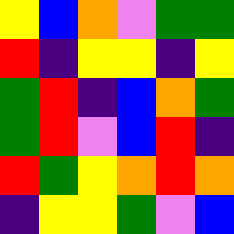[["yellow", "blue", "orange", "violet", "green", "green"], ["red", "indigo", "yellow", "yellow", "indigo", "yellow"], ["green", "red", "indigo", "blue", "orange", "green"], ["green", "red", "violet", "blue", "red", "indigo"], ["red", "green", "yellow", "orange", "red", "orange"], ["indigo", "yellow", "yellow", "green", "violet", "blue"]]